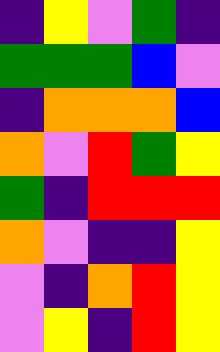[["indigo", "yellow", "violet", "green", "indigo"], ["green", "green", "green", "blue", "violet"], ["indigo", "orange", "orange", "orange", "blue"], ["orange", "violet", "red", "green", "yellow"], ["green", "indigo", "red", "red", "red"], ["orange", "violet", "indigo", "indigo", "yellow"], ["violet", "indigo", "orange", "red", "yellow"], ["violet", "yellow", "indigo", "red", "yellow"]]